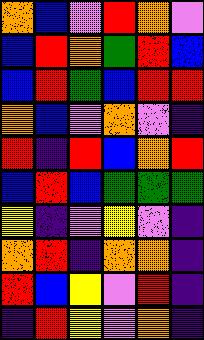[["orange", "blue", "violet", "red", "orange", "violet"], ["blue", "red", "orange", "green", "red", "blue"], ["blue", "red", "green", "blue", "red", "red"], ["orange", "blue", "violet", "orange", "violet", "indigo"], ["red", "indigo", "red", "blue", "orange", "red"], ["blue", "red", "blue", "green", "green", "green"], ["yellow", "indigo", "violet", "yellow", "violet", "indigo"], ["orange", "red", "indigo", "orange", "orange", "indigo"], ["red", "blue", "yellow", "violet", "red", "indigo"], ["indigo", "red", "yellow", "violet", "orange", "indigo"]]